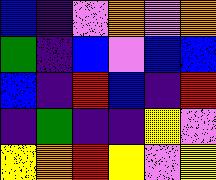[["blue", "indigo", "violet", "orange", "violet", "orange"], ["green", "indigo", "blue", "violet", "blue", "blue"], ["blue", "indigo", "red", "blue", "indigo", "red"], ["indigo", "green", "indigo", "indigo", "yellow", "violet"], ["yellow", "orange", "red", "yellow", "violet", "yellow"]]